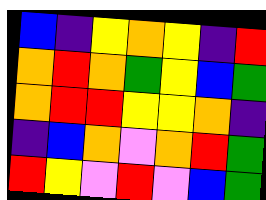[["blue", "indigo", "yellow", "orange", "yellow", "indigo", "red"], ["orange", "red", "orange", "green", "yellow", "blue", "green"], ["orange", "red", "red", "yellow", "yellow", "orange", "indigo"], ["indigo", "blue", "orange", "violet", "orange", "red", "green"], ["red", "yellow", "violet", "red", "violet", "blue", "green"]]